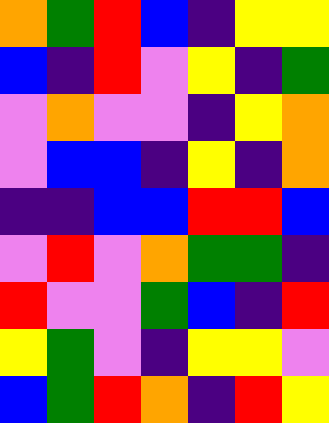[["orange", "green", "red", "blue", "indigo", "yellow", "yellow"], ["blue", "indigo", "red", "violet", "yellow", "indigo", "green"], ["violet", "orange", "violet", "violet", "indigo", "yellow", "orange"], ["violet", "blue", "blue", "indigo", "yellow", "indigo", "orange"], ["indigo", "indigo", "blue", "blue", "red", "red", "blue"], ["violet", "red", "violet", "orange", "green", "green", "indigo"], ["red", "violet", "violet", "green", "blue", "indigo", "red"], ["yellow", "green", "violet", "indigo", "yellow", "yellow", "violet"], ["blue", "green", "red", "orange", "indigo", "red", "yellow"]]